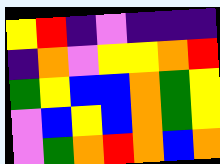[["yellow", "red", "indigo", "violet", "indigo", "indigo", "indigo"], ["indigo", "orange", "violet", "yellow", "yellow", "orange", "red"], ["green", "yellow", "blue", "blue", "orange", "green", "yellow"], ["violet", "blue", "yellow", "blue", "orange", "green", "yellow"], ["violet", "green", "orange", "red", "orange", "blue", "orange"]]